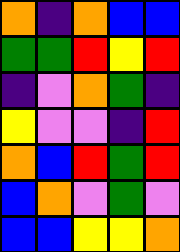[["orange", "indigo", "orange", "blue", "blue"], ["green", "green", "red", "yellow", "red"], ["indigo", "violet", "orange", "green", "indigo"], ["yellow", "violet", "violet", "indigo", "red"], ["orange", "blue", "red", "green", "red"], ["blue", "orange", "violet", "green", "violet"], ["blue", "blue", "yellow", "yellow", "orange"]]